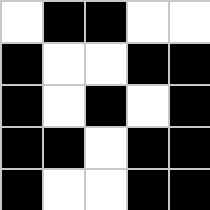[["white", "black", "black", "white", "white"], ["black", "white", "white", "black", "black"], ["black", "white", "black", "white", "black"], ["black", "black", "white", "black", "black"], ["black", "white", "white", "black", "black"]]